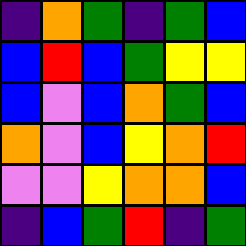[["indigo", "orange", "green", "indigo", "green", "blue"], ["blue", "red", "blue", "green", "yellow", "yellow"], ["blue", "violet", "blue", "orange", "green", "blue"], ["orange", "violet", "blue", "yellow", "orange", "red"], ["violet", "violet", "yellow", "orange", "orange", "blue"], ["indigo", "blue", "green", "red", "indigo", "green"]]